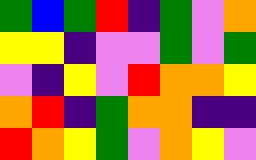[["green", "blue", "green", "red", "indigo", "green", "violet", "orange"], ["yellow", "yellow", "indigo", "violet", "violet", "green", "violet", "green"], ["violet", "indigo", "yellow", "violet", "red", "orange", "orange", "yellow"], ["orange", "red", "indigo", "green", "orange", "orange", "indigo", "indigo"], ["red", "orange", "yellow", "green", "violet", "orange", "yellow", "violet"]]